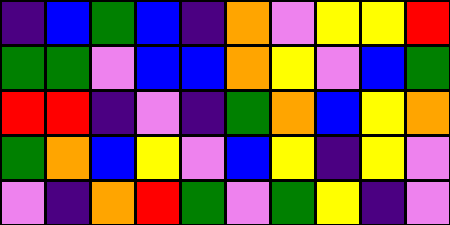[["indigo", "blue", "green", "blue", "indigo", "orange", "violet", "yellow", "yellow", "red"], ["green", "green", "violet", "blue", "blue", "orange", "yellow", "violet", "blue", "green"], ["red", "red", "indigo", "violet", "indigo", "green", "orange", "blue", "yellow", "orange"], ["green", "orange", "blue", "yellow", "violet", "blue", "yellow", "indigo", "yellow", "violet"], ["violet", "indigo", "orange", "red", "green", "violet", "green", "yellow", "indigo", "violet"]]